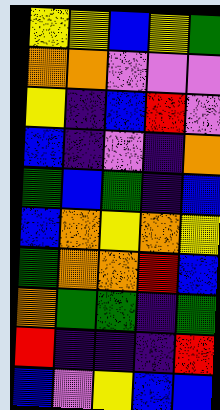[["yellow", "yellow", "blue", "yellow", "green"], ["orange", "orange", "violet", "violet", "violet"], ["yellow", "indigo", "blue", "red", "violet"], ["blue", "indigo", "violet", "indigo", "orange"], ["green", "blue", "green", "indigo", "blue"], ["blue", "orange", "yellow", "orange", "yellow"], ["green", "orange", "orange", "red", "blue"], ["orange", "green", "green", "indigo", "green"], ["red", "indigo", "indigo", "indigo", "red"], ["blue", "violet", "yellow", "blue", "blue"]]